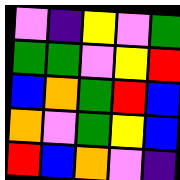[["violet", "indigo", "yellow", "violet", "green"], ["green", "green", "violet", "yellow", "red"], ["blue", "orange", "green", "red", "blue"], ["orange", "violet", "green", "yellow", "blue"], ["red", "blue", "orange", "violet", "indigo"]]